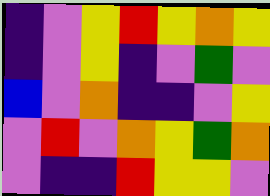[["indigo", "violet", "yellow", "red", "yellow", "orange", "yellow"], ["indigo", "violet", "yellow", "indigo", "violet", "green", "violet"], ["blue", "violet", "orange", "indigo", "indigo", "violet", "yellow"], ["violet", "red", "violet", "orange", "yellow", "green", "orange"], ["violet", "indigo", "indigo", "red", "yellow", "yellow", "violet"]]